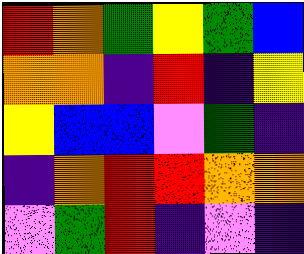[["red", "orange", "green", "yellow", "green", "blue"], ["orange", "orange", "indigo", "red", "indigo", "yellow"], ["yellow", "blue", "blue", "violet", "green", "indigo"], ["indigo", "orange", "red", "red", "orange", "orange"], ["violet", "green", "red", "indigo", "violet", "indigo"]]